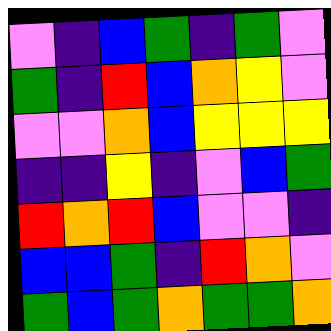[["violet", "indigo", "blue", "green", "indigo", "green", "violet"], ["green", "indigo", "red", "blue", "orange", "yellow", "violet"], ["violet", "violet", "orange", "blue", "yellow", "yellow", "yellow"], ["indigo", "indigo", "yellow", "indigo", "violet", "blue", "green"], ["red", "orange", "red", "blue", "violet", "violet", "indigo"], ["blue", "blue", "green", "indigo", "red", "orange", "violet"], ["green", "blue", "green", "orange", "green", "green", "orange"]]